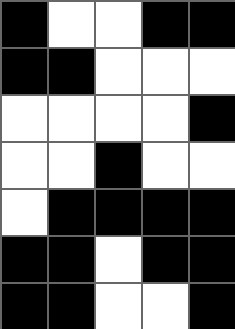[["black", "white", "white", "black", "black"], ["black", "black", "white", "white", "white"], ["white", "white", "white", "white", "black"], ["white", "white", "black", "white", "white"], ["white", "black", "black", "black", "black"], ["black", "black", "white", "black", "black"], ["black", "black", "white", "white", "black"]]